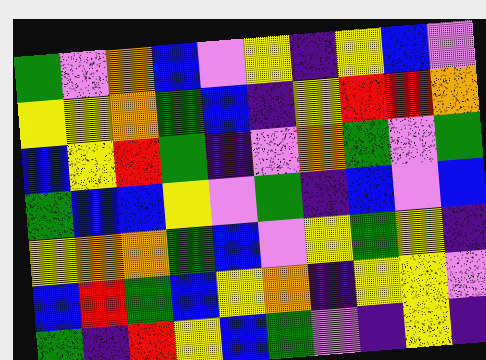[["green", "violet", "orange", "blue", "violet", "yellow", "indigo", "yellow", "blue", "violet"], ["yellow", "yellow", "orange", "green", "blue", "indigo", "yellow", "red", "red", "orange"], ["blue", "yellow", "red", "green", "indigo", "violet", "orange", "green", "violet", "green"], ["green", "blue", "blue", "yellow", "violet", "green", "indigo", "blue", "violet", "blue"], ["yellow", "orange", "orange", "green", "blue", "violet", "yellow", "green", "yellow", "indigo"], ["blue", "red", "green", "blue", "yellow", "orange", "indigo", "yellow", "yellow", "violet"], ["green", "indigo", "red", "yellow", "blue", "green", "violet", "indigo", "yellow", "indigo"]]